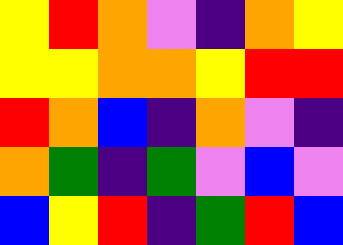[["yellow", "red", "orange", "violet", "indigo", "orange", "yellow"], ["yellow", "yellow", "orange", "orange", "yellow", "red", "red"], ["red", "orange", "blue", "indigo", "orange", "violet", "indigo"], ["orange", "green", "indigo", "green", "violet", "blue", "violet"], ["blue", "yellow", "red", "indigo", "green", "red", "blue"]]